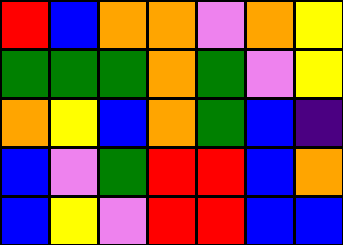[["red", "blue", "orange", "orange", "violet", "orange", "yellow"], ["green", "green", "green", "orange", "green", "violet", "yellow"], ["orange", "yellow", "blue", "orange", "green", "blue", "indigo"], ["blue", "violet", "green", "red", "red", "blue", "orange"], ["blue", "yellow", "violet", "red", "red", "blue", "blue"]]